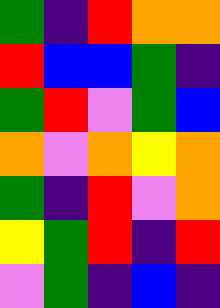[["green", "indigo", "red", "orange", "orange"], ["red", "blue", "blue", "green", "indigo"], ["green", "red", "violet", "green", "blue"], ["orange", "violet", "orange", "yellow", "orange"], ["green", "indigo", "red", "violet", "orange"], ["yellow", "green", "red", "indigo", "red"], ["violet", "green", "indigo", "blue", "indigo"]]